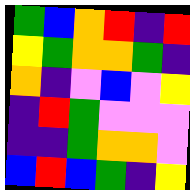[["green", "blue", "orange", "red", "indigo", "red"], ["yellow", "green", "orange", "orange", "green", "indigo"], ["orange", "indigo", "violet", "blue", "violet", "yellow"], ["indigo", "red", "green", "violet", "violet", "violet"], ["indigo", "indigo", "green", "orange", "orange", "violet"], ["blue", "red", "blue", "green", "indigo", "yellow"]]